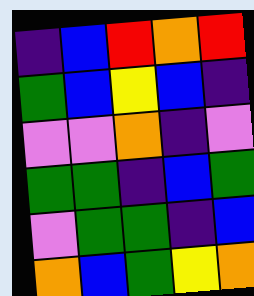[["indigo", "blue", "red", "orange", "red"], ["green", "blue", "yellow", "blue", "indigo"], ["violet", "violet", "orange", "indigo", "violet"], ["green", "green", "indigo", "blue", "green"], ["violet", "green", "green", "indigo", "blue"], ["orange", "blue", "green", "yellow", "orange"]]